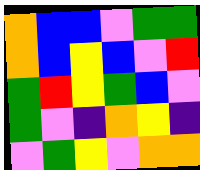[["orange", "blue", "blue", "violet", "green", "green"], ["orange", "blue", "yellow", "blue", "violet", "red"], ["green", "red", "yellow", "green", "blue", "violet"], ["green", "violet", "indigo", "orange", "yellow", "indigo"], ["violet", "green", "yellow", "violet", "orange", "orange"]]